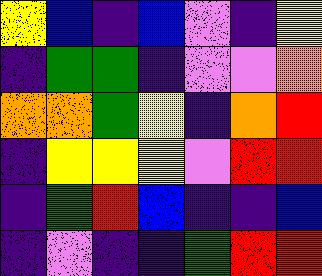[["yellow", "blue", "indigo", "blue", "violet", "indigo", "yellow"], ["indigo", "green", "green", "indigo", "violet", "violet", "orange"], ["orange", "orange", "green", "yellow", "indigo", "orange", "red"], ["indigo", "yellow", "yellow", "yellow", "violet", "red", "red"], ["indigo", "green", "red", "blue", "indigo", "indigo", "blue"], ["indigo", "violet", "indigo", "indigo", "green", "red", "red"]]